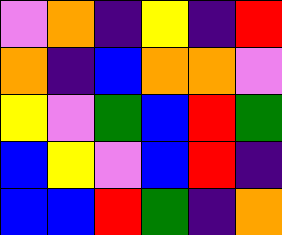[["violet", "orange", "indigo", "yellow", "indigo", "red"], ["orange", "indigo", "blue", "orange", "orange", "violet"], ["yellow", "violet", "green", "blue", "red", "green"], ["blue", "yellow", "violet", "blue", "red", "indigo"], ["blue", "blue", "red", "green", "indigo", "orange"]]